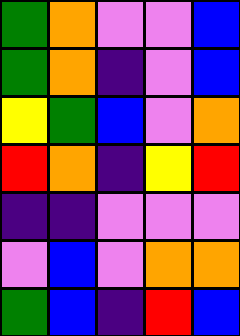[["green", "orange", "violet", "violet", "blue"], ["green", "orange", "indigo", "violet", "blue"], ["yellow", "green", "blue", "violet", "orange"], ["red", "orange", "indigo", "yellow", "red"], ["indigo", "indigo", "violet", "violet", "violet"], ["violet", "blue", "violet", "orange", "orange"], ["green", "blue", "indigo", "red", "blue"]]